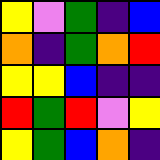[["yellow", "violet", "green", "indigo", "blue"], ["orange", "indigo", "green", "orange", "red"], ["yellow", "yellow", "blue", "indigo", "indigo"], ["red", "green", "red", "violet", "yellow"], ["yellow", "green", "blue", "orange", "indigo"]]